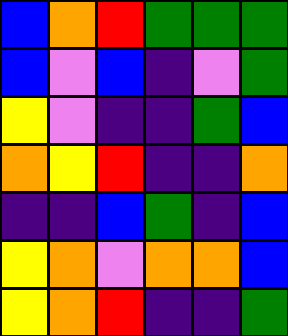[["blue", "orange", "red", "green", "green", "green"], ["blue", "violet", "blue", "indigo", "violet", "green"], ["yellow", "violet", "indigo", "indigo", "green", "blue"], ["orange", "yellow", "red", "indigo", "indigo", "orange"], ["indigo", "indigo", "blue", "green", "indigo", "blue"], ["yellow", "orange", "violet", "orange", "orange", "blue"], ["yellow", "orange", "red", "indigo", "indigo", "green"]]